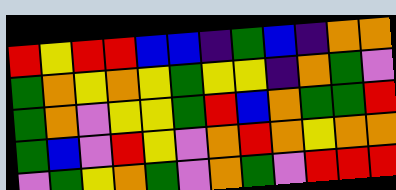[["red", "yellow", "red", "red", "blue", "blue", "indigo", "green", "blue", "indigo", "orange", "orange"], ["green", "orange", "yellow", "orange", "yellow", "green", "yellow", "yellow", "indigo", "orange", "green", "violet"], ["green", "orange", "violet", "yellow", "yellow", "green", "red", "blue", "orange", "green", "green", "red"], ["green", "blue", "violet", "red", "yellow", "violet", "orange", "red", "orange", "yellow", "orange", "orange"], ["violet", "green", "yellow", "orange", "green", "violet", "orange", "green", "violet", "red", "red", "red"]]